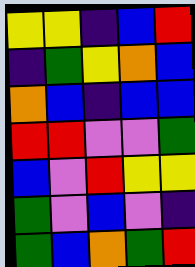[["yellow", "yellow", "indigo", "blue", "red"], ["indigo", "green", "yellow", "orange", "blue"], ["orange", "blue", "indigo", "blue", "blue"], ["red", "red", "violet", "violet", "green"], ["blue", "violet", "red", "yellow", "yellow"], ["green", "violet", "blue", "violet", "indigo"], ["green", "blue", "orange", "green", "red"]]